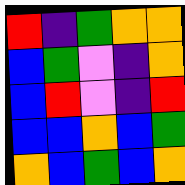[["red", "indigo", "green", "orange", "orange"], ["blue", "green", "violet", "indigo", "orange"], ["blue", "red", "violet", "indigo", "red"], ["blue", "blue", "orange", "blue", "green"], ["orange", "blue", "green", "blue", "orange"]]